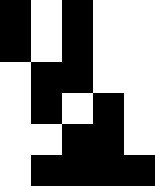[["black", "white", "black", "white", "white"], ["black", "white", "black", "white", "white"], ["white", "black", "black", "white", "white"], ["white", "black", "white", "black", "white"], ["white", "white", "black", "black", "white"], ["white", "black", "black", "black", "black"]]